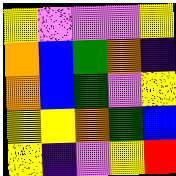[["yellow", "violet", "violet", "violet", "yellow"], ["orange", "blue", "green", "orange", "indigo"], ["orange", "blue", "green", "violet", "yellow"], ["yellow", "yellow", "orange", "green", "blue"], ["yellow", "indigo", "violet", "yellow", "red"]]